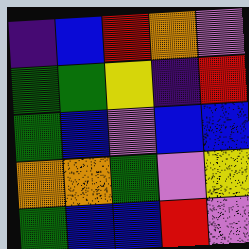[["indigo", "blue", "red", "orange", "violet"], ["green", "green", "yellow", "indigo", "red"], ["green", "blue", "violet", "blue", "blue"], ["orange", "orange", "green", "violet", "yellow"], ["green", "blue", "blue", "red", "violet"]]